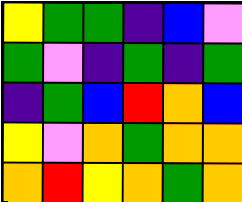[["yellow", "green", "green", "indigo", "blue", "violet"], ["green", "violet", "indigo", "green", "indigo", "green"], ["indigo", "green", "blue", "red", "orange", "blue"], ["yellow", "violet", "orange", "green", "orange", "orange"], ["orange", "red", "yellow", "orange", "green", "orange"]]